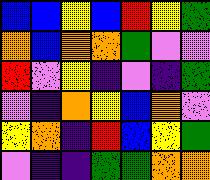[["blue", "blue", "yellow", "blue", "red", "yellow", "green"], ["orange", "blue", "orange", "orange", "green", "violet", "violet"], ["red", "violet", "yellow", "indigo", "violet", "indigo", "green"], ["violet", "indigo", "orange", "yellow", "blue", "orange", "violet"], ["yellow", "orange", "indigo", "red", "blue", "yellow", "green"], ["violet", "indigo", "indigo", "green", "green", "orange", "orange"]]